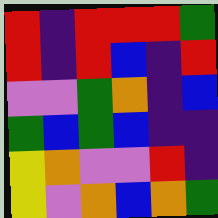[["red", "indigo", "red", "red", "red", "green"], ["red", "indigo", "red", "blue", "indigo", "red"], ["violet", "violet", "green", "orange", "indigo", "blue"], ["green", "blue", "green", "blue", "indigo", "indigo"], ["yellow", "orange", "violet", "violet", "red", "indigo"], ["yellow", "violet", "orange", "blue", "orange", "green"]]